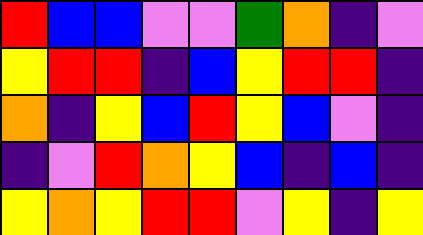[["red", "blue", "blue", "violet", "violet", "green", "orange", "indigo", "violet"], ["yellow", "red", "red", "indigo", "blue", "yellow", "red", "red", "indigo"], ["orange", "indigo", "yellow", "blue", "red", "yellow", "blue", "violet", "indigo"], ["indigo", "violet", "red", "orange", "yellow", "blue", "indigo", "blue", "indigo"], ["yellow", "orange", "yellow", "red", "red", "violet", "yellow", "indigo", "yellow"]]